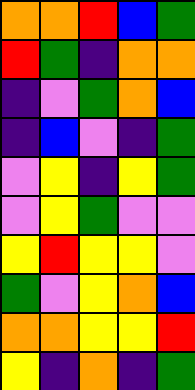[["orange", "orange", "red", "blue", "green"], ["red", "green", "indigo", "orange", "orange"], ["indigo", "violet", "green", "orange", "blue"], ["indigo", "blue", "violet", "indigo", "green"], ["violet", "yellow", "indigo", "yellow", "green"], ["violet", "yellow", "green", "violet", "violet"], ["yellow", "red", "yellow", "yellow", "violet"], ["green", "violet", "yellow", "orange", "blue"], ["orange", "orange", "yellow", "yellow", "red"], ["yellow", "indigo", "orange", "indigo", "green"]]